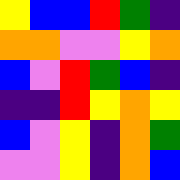[["yellow", "blue", "blue", "red", "green", "indigo"], ["orange", "orange", "violet", "violet", "yellow", "orange"], ["blue", "violet", "red", "green", "blue", "indigo"], ["indigo", "indigo", "red", "yellow", "orange", "yellow"], ["blue", "violet", "yellow", "indigo", "orange", "green"], ["violet", "violet", "yellow", "indigo", "orange", "blue"]]